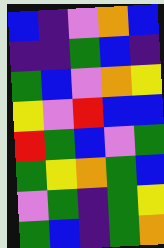[["blue", "indigo", "violet", "orange", "blue"], ["indigo", "indigo", "green", "blue", "indigo"], ["green", "blue", "violet", "orange", "yellow"], ["yellow", "violet", "red", "blue", "blue"], ["red", "green", "blue", "violet", "green"], ["green", "yellow", "orange", "green", "blue"], ["violet", "green", "indigo", "green", "yellow"], ["green", "blue", "indigo", "green", "orange"]]